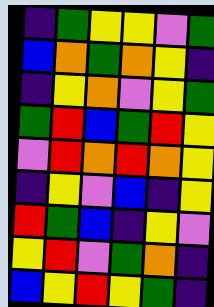[["indigo", "green", "yellow", "yellow", "violet", "green"], ["blue", "orange", "green", "orange", "yellow", "indigo"], ["indigo", "yellow", "orange", "violet", "yellow", "green"], ["green", "red", "blue", "green", "red", "yellow"], ["violet", "red", "orange", "red", "orange", "yellow"], ["indigo", "yellow", "violet", "blue", "indigo", "yellow"], ["red", "green", "blue", "indigo", "yellow", "violet"], ["yellow", "red", "violet", "green", "orange", "indigo"], ["blue", "yellow", "red", "yellow", "green", "indigo"]]